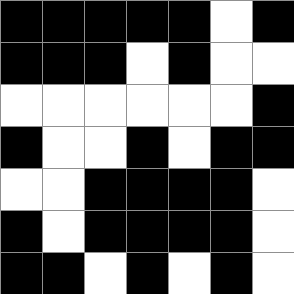[["black", "black", "black", "black", "black", "white", "black"], ["black", "black", "black", "white", "black", "white", "white"], ["white", "white", "white", "white", "white", "white", "black"], ["black", "white", "white", "black", "white", "black", "black"], ["white", "white", "black", "black", "black", "black", "white"], ["black", "white", "black", "black", "black", "black", "white"], ["black", "black", "white", "black", "white", "black", "white"]]